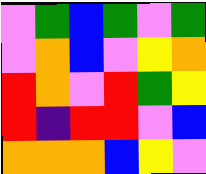[["violet", "green", "blue", "green", "violet", "green"], ["violet", "orange", "blue", "violet", "yellow", "orange"], ["red", "orange", "violet", "red", "green", "yellow"], ["red", "indigo", "red", "red", "violet", "blue"], ["orange", "orange", "orange", "blue", "yellow", "violet"]]